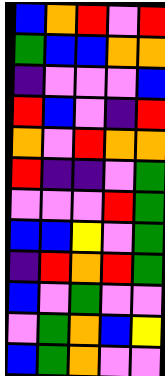[["blue", "orange", "red", "violet", "red"], ["green", "blue", "blue", "orange", "orange"], ["indigo", "violet", "violet", "violet", "blue"], ["red", "blue", "violet", "indigo", "red"], ["orange", "violet", "red", "orange", "orange"], ["red", "indigo", "indigo", "violet", "green"], ["violet", "violet", "violet", "red", "green"], ["blue", "blue", "yellow", "violet", "green"], ["indigo", "red", "orange", "red", "green"], ["blue", "violet", "green", "violet", "violet"], ["violet", "green", "orange", "blue", "yellow"], ["blue", "green", "orange", "violet", "violet"]]